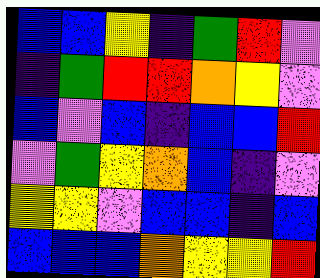[["blue", "blue", "yellow", "indigo", "green", "red", "violet"], ["indigo", "green", "red", "red", "orange", "yellow", "violet"], ["blue", "violet", "blue", "indigo", "blue", "blue", "red"], ["violet", "green", "yellow", "orange", "blue", "indigo", "violet"], ["yellow", "yellow", "violet", "blue", "blue", "indigo", "blue"], ["blue", "blue", "blue", "orange", "yellow", "yellow", "red"]]